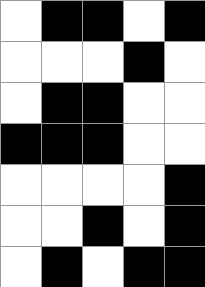[["white", "black", "black", "white", "black"], ["white", "white", "white", "black", "white"], ["white", "black", "black", "white", "white"], ["black", "black", "black", "white", "white"], ["white", "white", "white", "white", "black"], ["white", "white", "black", "white", "black"], ["white", "black", "white", "black", "black"]]